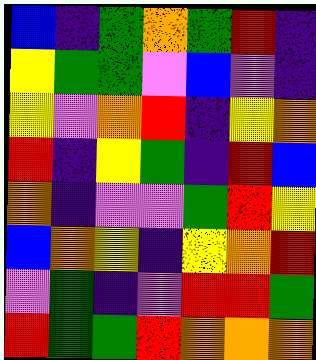[["blue", "indigo", "green", "orange", "green", "red", "indigo"], ["yellow", "green", "green", "violet", "blue", "violet", "indigo"], ["yellow", "violet", "orange", "red", "indigo", "yellow", "orange"], ["red", "indigo", "yellow", "green", "indigo", "red", "blue"], ["orange", "indigo", "violet", "violet", "green", "red", "yellow"], ["blue", "orange", "yellow", "indigo", "yellow", "orange", "red"], ["violet", "green", "indigo", "violet", "red", "red", "green"], ["red", "green", "green", "red", "orange", "orange", "orange"]]